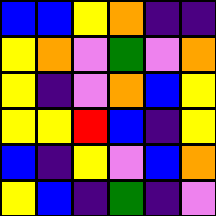[["blue", "blue", "yellow", "orange", "indigo", "indigo"], ["yellow", "orange", "violet", "green", "violet", "orange"], ["yellow", "indigo", "violet", "orange", "blue", "yellow"], ["yellow", "yellow", "red", "blue", "indigo", "yellow"], ["blue", "indigo", "yellow", "violet", "blue", "orange"], ["yellow", "blue", "indigo", "green", "indigo", "violet"]]